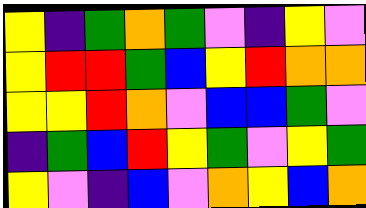[["yellow", "indigo", "green", "orange", "green", "violet", "indigo", "yellow", "violet"], ["yellow", "red", "red", "green", "blue", "yellow", "red", "orange", "orange"], ["yellow", "yellow", "red", "orange", "violet", "blue", "blue", "green", "violet"], ["indigo", "green", "blue", "red", "yellow", "green", "violet", "yellow", "green"], ["yellow", "violet", "indigo", "blue", "violet", "orange", "yellow", "blue", "orange"]]